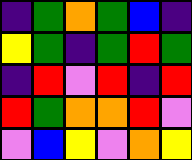[["indigo", "green", "orange", "green", "blue", "indigo"], ["yellow", "green", "indigo", "green", "red", "green"], ["indigo", "red", "violet", "red", "indigo", "red"], ["red", "green", "orange", "orange", "red", "violet"], ["violet", "blue", "yellow", "violet", "orange", "yellow"]]